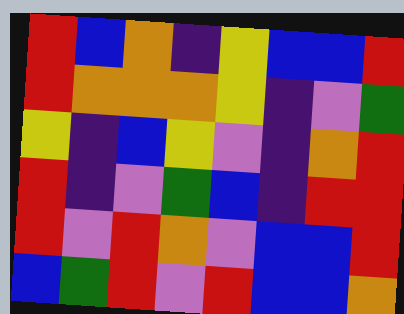[["red", "blue", "orange", "indigo", "yellow", "blue", "blue", "red"], ["red", "orange", "orange", "orange", "yellow", "indigo", "violet", "green"], ["yellow", "indigo", "blue", "yellow", "violet", "indigo", "orange", "red"], ["red", "indigo", "violet", "green", "blue", "indigo", "red", "red"], ["red", "violet", "red", "orange", "violet", "blue", "blue", "red"], ["blue", "green", "red", "violet", "red", "blue", "blue", "orange"]]